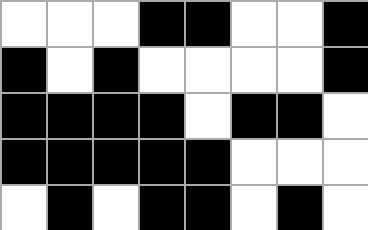[["white", "white", "white", "black", "black", "white", "white", "black"], ["black", "white", "black", "white", "white", "white", "white", "black"], ["black", "black", "black", "black", "white", "black", "black", "white"], ["black", "black", "black", "black", "black", "white", "white", "white"], ["white", "black", "white", "black", "black", "white", "black", "white"]]